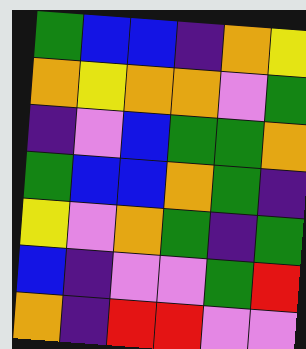[["green", "blue", "blue", "indigo", "orange", "yellow"], ["orange", "yellow", "orange", "orange", "violet", "green"], ["indigo", "violet", "blue", "green", "green", "orange"], ["green", "blue", "blue", "orange", "green", "indigo"], ["yellow", "violet", "orange", "green", "indigo", "green"], ["blue", "indigo", "violet", "violet", "green", "red"], ["orange", "indigo", "red", "red", "violet", "violet"]]